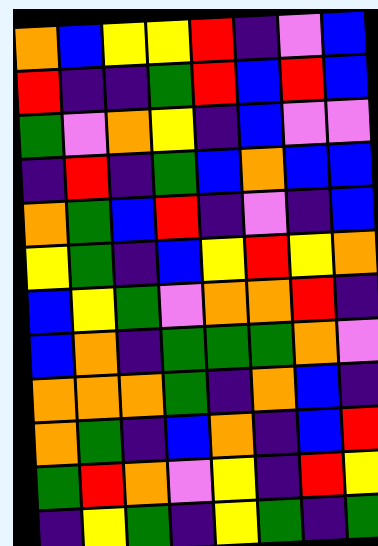[["orange", "blue", "yellow", "yellow", "red", "indigo", "violet", "blue"], ["red", "indigo", "indigo", "green", "red", "blue", "red", "blue"], ["green", "violet", "orange", "yellow", "indigo", "blue", "violet", "violet"], ["indigo", "red", "indigo", "green", "blue", "orange", "blue", "blue"], ["orange", "green", "blue", "red", "indigo", "violet", "indigo", "blue"], ["yellow", "green", "indigo", "blue", "yellow", "red", "yellow", "orange"], ["blue", "yellow", "green", "violet", "orange", "orange", "red", "indigo"], ["blue", "orange", "indigo", "green", "green", "green", "orange", "violet"], ["orange", "orange", "orange", "green", "indigo", "orange", "blue", "indigo"], ["orange", "green", "indigo", "blue", "orange", "indigo", "blue", "red"], ["green", "red", "orange", "violet", "yellow", "indigo", "red", "yellow"], ["indigo", "yellow", "green", "indigo", "yellow", "green", "indigo", "green"]]